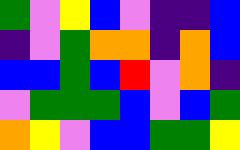[["green", "violet", "yellow", "blue", "violet", "indigo", "indigo", "blue"], ["indigo", "violet", "green", "orange", "orange", "indigo", "orange", "blue"], ["blue", "blue", "green", "blue", "red", "violet", "orange", "indigo"], ["violet", "green", "green", "green", "blue", "violet", "blue", "green"], ["orange", "yellow", "violet", "blue", "blue", "green", "green", "yellow"]]